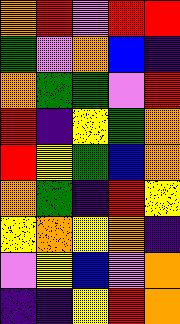[["orange", "red", "violet", "red", "red"], ["green", "violet", "orange", "blue", "indigo"], ["orange", "green", "green", "violet", "red"], ["red", "indigo", "yellow", "green", "orange"], ["red", "yellow", "green", "blue", "orange"], ["orange", "green", "indigo", "red", "yellow"], ["yellow", "orange", "yellow", "orange", "indigo"], ["violet", "yellow", "blue", "violet", "orange"], ["indigo", "indigo", "yellow", "red", "orange"]]